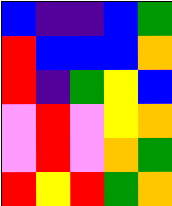[["blue", "indigo", "indigo", "blue", "green"], ["red", "blue", "blue", "blue", "orange"], ["red", "indigo", "green", "yellow", "blue"], ["violet", "red", "violet", "yellow", "orange"], ["violet", "red", "violet", "orange", "green"], ["red", "yellow", "red", "green", "orange"]]